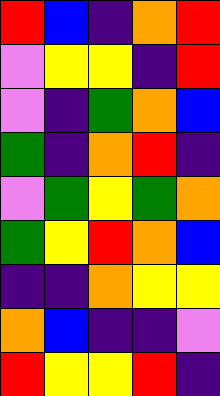[["red", "blue", "indigo", "orange", "red"], ["violet", "yellow", "yellow", "indigo", "red"], ["violet", "indigo", "green", "orange", "blue"], ["green", "indigo", "orange", "red", "indigo"], ["violet", "green", "yellow", "green", "orange"], ["green", "yellow", "red", "orange", "blue"], ["indigo", "indigo", "orange", "yellow", "yellow"], ["orange", "blue", "indigo", "indigo", "violet"], ["red", "yellow", "yellow", "red", "indigo"]]